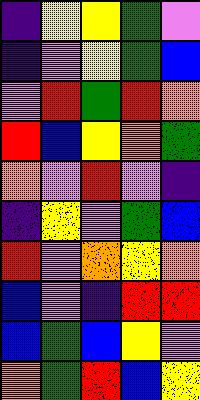[["indigo", "yellow", "yellow", "green", "violet"], ["indigo", "violet", "yellow", "green", "blue"], ["violet", "red", "green", "red", "orange"], ["red", "blue", "yellow", "orange", "green"], ["orange", "violet", "red", "violet", "indigo"], ["indigo", "yellow", "violet", "green", "blue"], ["red", "violet", "orange", "yellow", "orange"], ["blue", "violet", "indigo", "red", "red"], ["blue", "green", "blue", "yellow", "violet"], ["orange", "green", "red", "blue", "yellow"]]